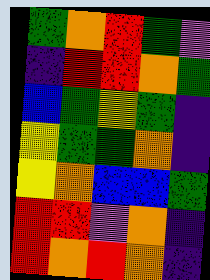[["green", "orange", "red", "green", "violet"], ["indigo", "red", "red", "orange", "green"], ["blue", "green", "yellow", "green", "indigo"], ["yellow", "green", "green", "orange", "indigo"], ["yellow", "orange", "blue", "blue", "green"], ["red", "red", "violet", "orange", "indigo"], ["red", "orange", "red", "orange", "indigo"]]